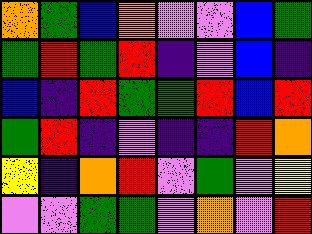[["orange", "green", "blue", "orange", "violet", "violet", "blue", "green"], ["green", "red", "green", "red", "indigo", "violet", "blue", "indigo"], ["blue", "indigo", "red", "green", "green", "red", "blue", "red"], ["green", "red", "indigo", "violet", "indigo", "indigo", "red", "orange"], ["yellow", "indigo", "orange", "red", "violet", "green", "violet", "yellow"], ["violet", "violet", "green", "green", "violet", "orange", "violet", "red"]]